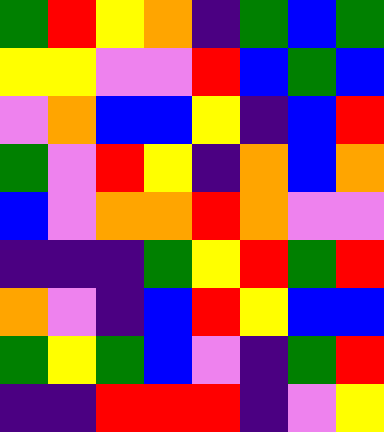[["green", "red", "yellow", "orange", "indigo", "green", "blue", "green"], ["yellow", "yellow", "violet", "violet", "red", "blue", "green", "blue"], ["violet", "orange", "blue", "blue", "yellow", "indigo", "blue", "red"], ["green", "violet", "red", "yellow", "indigo", "orange", "blue", "orange"], ["blue", "violet", "orange", "orange", "red", "orange", "violet", "violet"], ["indigo", "indigo", "indigo", "green", "yellow", "red", "green", "red"], ["orange", "violet", "indigo", "blue", "red", "yellow", "blue", "blue"], ["green", "yellow", "green", "blue", "violet", "indigo", "green", "red"], ["indigo", "indigo", "red", "red", "red", "indigo", "violet", "yellow"]]